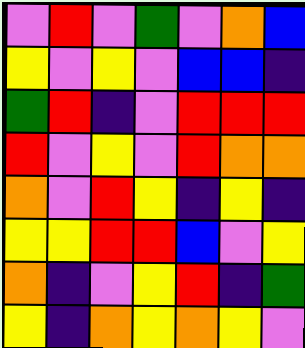[["violet", "red", "violet", "green", "violet", "orange", "blue"], ["yellow", "violet", "yellow", "violet", "blue", "blue", "indigo"], ["green", "red", "indigo", "violet", "red", "red", "red"], ["red", "violet", "yellow", "violet", "red", "orange", "orange"], ["orange", "violet", "red", "yellow", "indigo", "yellow", "indigo"], ["yellow", "yellow", "red", "red", "blue", "violet", "yellow"], ["orange", "indigo", "violet", "yellow", "red", "indigo", "green"], ["yellow", "indigo", "orange", "yellow", "orange", "yellow", "violet"]]